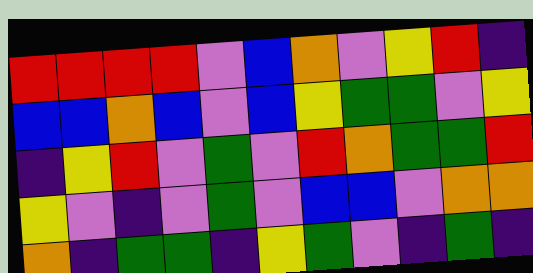[["red", "red", "red", "red", "violet", "blue", "orange", "violet", "yellow", "red", "indigo"], ["blue", "blue", "orange", "blue", "violet", "blue", "yellow", "green", "green", "violet", "yellow"], ["indigo", "yellow", "red", "violet", "green", "violet", "red", "orange", "green", "green", "red"], ["yellow", "violet", "indigo", "violet", "green", "violet", "blue", "blue", "violet", "orange", "orange"], ["orange", "indigo", "green", "green", "indigo", "yellow", "green", "violet", "indigo", "green", "indigo"]]